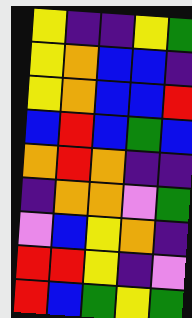[["yellow", "indigo", "indigo", "yellow", "green"], ["yellow", "orange", "blue", "blue", "indigo"], ["yellow", "orange", "blue", "blue", "red"], ["blue", "red", "blue", "green", "blue"], ["orange", "red", "orange", "indigo", "indigo"], ["indigo", "orange", "orange", "violet", "green"], ["violet", "blue", "yellow", "orange", "indigo"], ["red", "red", "yellow", "indigo", "violet"], ["red", "blue", "green", "yellow", "green"]]